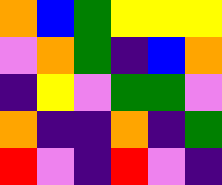[["orange", "blue", "green", "yellow", "yellow", "yellow"], ["violet", "orange", "green", "indigo", "blue", "orange"], ["indigo", "yellow", "violet", "green", "green", "violet"], ["orange", "indigo", "indigo", "orange", "indigo", "green"], ["red", "violet", "indigo", "red", "violet", "indigo"]]